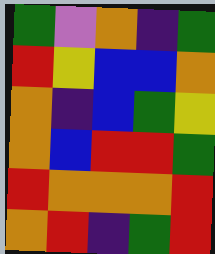[["green", "violet", "orange", "indigo", "green"], ["red", "yellow", "blue", "blue", "orange"], ["orange", "indigo", "blue", "green", "yellow"], ["orange", "blue", "red", "red", "green"], ["red", "orange", "orange", "orange", "red"], ["orange", "red", "indigo", "green", "red"]]